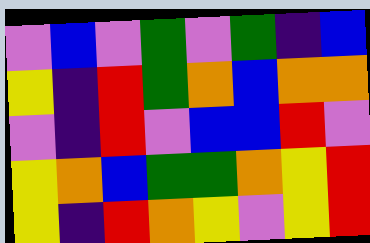[["violet", "blue", "violet", "green", "violet", "green", "indigo", "blue"], ["yellow", "indigo", "red", "green", "orange", "blue", "orange", "orange"], ["violet", "indigo", "red", "violet", "blue", "blue", "red", "violet"], ["yellow", "orange", "blue", "green", "green", "orange", "yellow", "red"], ["yellow", "indigo", "red", "orange", "yellow", "violet", "yellow", "red"]]